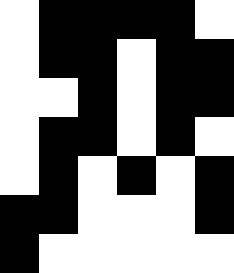[["white", "black", "black", "black", "black", "white"], ["white", "black", "black", "white", "black", "black"], ["white", "white", "black", "white", "black", "black"], ["white", "black", "black", "white", "black", "white"], ["white", "black", "white", "black", "white", "black"], ["black", "black", "white", "white", "white", "black"], ["black", "white", "white", "white", "white", "white"]]